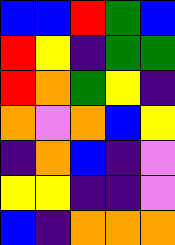[["blue", "blue", "red", "green", "blue"], ["red", "yellow", "indigo", "green", "green"], ["red", "orange", "green", "yellow", "indigo"], ["orange", "violet", "orange", "blue", "yellow"], ["indigo", "orange", "blue", "indigo", "violet"], ["yellow", "yellow", "indigo", "indigo", "violet"], ["blue", "indigo", "orange", "orange", "orange"]]